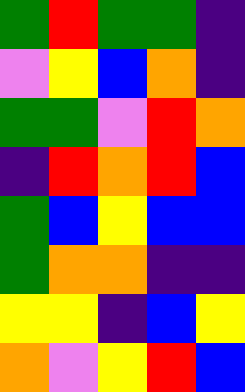[["green", "red", "green", "green", "indigo"], ["violet", "yellow", "blue", "orange", "indigo"], ["green", "green", "violet", "red", "orange"], ["indigo", "red", "orange", "red", "blue"], ["green", "blue", "yellow", "blue", "blue"], ["green", "orange", "orange", "indigo", "indigo"], ["yellow", "yellow", "indigo", "blue", "yellow"], ["orange", "violet", "yellow", "red", "blue"]]